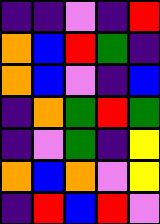[["indigo", "indigo", "violet", "indigo", "red"], ["orange", "blue", "red", "green", "indigo"], ["orange", "blue", "violet", "indigo", "blue"], ["indigo", "orange", "green", "red", "green"], ["indigo", "violet", "green", "indigo", "yellow"], ["orange", "blue", "orange", "violet", "yellow"], ["indigo", "red", "blue", "red", "violet"]]